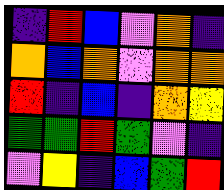[["indigo", "red", "blue", "violet", "orange", "indigo"], ["orange", "blue", "orange", "violet", "orange", "orange"], ["red", "indigo", "blue", "indigo", "orange", "yellow"], ["green", "green", "red", "green", "violet", "indigo"], ["violet", "yellow", "indigo", "blue", "green", "red"]]